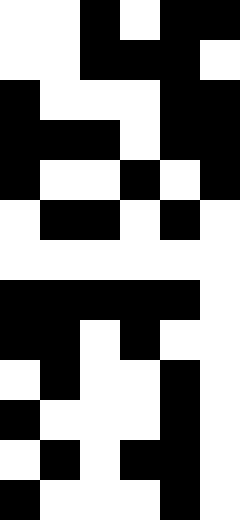[["white", "white", "black", "white", "black", "black"], ["white", "white", "black", "black", "black", "white"], ["black", "white", "white", "white", "black", "black"], ["black", "black", "black", "white", "black", "black"], ["black", "white", "white", "black", "white", "black"], ["white", "black", "black", "white", "black", "white"], ["white", "white", "white", "white", "white", "white"], ["black", "black", "black", "black", "black", "white"], ["black", "black", "white", "black", "white", "white"], ["white", "black", "white", "white", "black", "white"], ["black", "white", "white", "white", "black", "white"], ["white", "black", "white", "black", "black", "white"], ["black", "white", "white", "white", "black", "white"]]